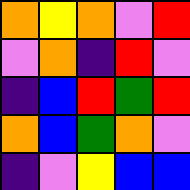[["orange", "yellow", "orange", "violet", "red"], ["violet", "orange", "indigo", "red", "violet"], ["indigo", "blue", "red", "green", "red"], ["orange", "blue", "green", "orange", "violet"], ["indigo", "violet", "yellow", "blue", "blue"]]